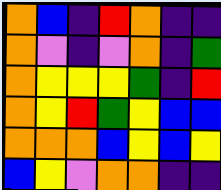[["orange", "blue", "indigo", "red", "orange", "indigo", "indigo"], ["orange", "violet", "indigo", "violet", "orange", "indigo", "green"], ["orange", "yellow", "yellow", "yellow", "green", "indigo", "red"], ["orange", "yellow", "red", "green", "yellow", "blue", "blue"], ["orange", "orange", "orange", "blue", "yellow", "blue", "yellow"], ["blue", "yellow", "violet", "orange", "orange", "indigo", "indigo"]]